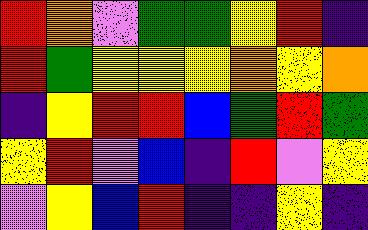[["red", "orange", "violet", "green", "green", "yellow", "red", "indigo"], ["red", "green", "yellow", "yellow", "yellow", "orange", "yellow", "orange"], ["indigo", "yellow", "red", "red", "blue", "green", "red", "green"], ["yellow", "red", "violet", "blue", "indigo", "red", "violet", "yellow"], ["violet", "yellow", "blue", "red", "indigo", "indigo", "yellow", "indigo"]]